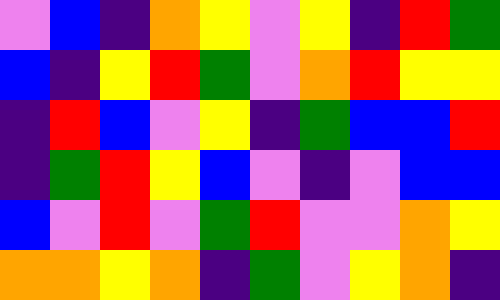[["violet", "blue", "indigo", "orange", "yellow", "violet", "yellow", "indigo", "red", "green"], ["blue", "indigo", "yellow", "red", "green", "violet", "orange", "red", "yellow", "yellow"], ["indigo", "red", "blue", "violet", "yellow", "indigo", "green", "blue", "blue", "red"], ["indigo", "green", "red", "yellow", "blue", "violet", "indigo", "violet", "blue", "blue"], ["blue", "violet", "red", "violet", "green", "red", "violet", "violet", "orange", "yellow"], ["orange", "orange", "yellow", "orange", "indigo", "green", "violet", "yellow", "orange", "indigo"]]